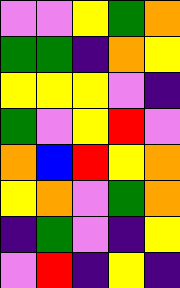[["violet", "violet", "yellow", "green", "orange"], ["green", "green", "indigo", "orange", "yellow"], ["yellow", "yellow", "yellow", "violet", "indigo"], ["green", "violet", "yellow", "red", "violet"], ["orange", "blue", "red", "yellow", "orange"], ["yellow", "orange", "violet", "green", "orange"], ["indigo", "green", "violet", "indigo", "yellow"], ["violet", "red", "indigo", "yellow", "indigo"]]